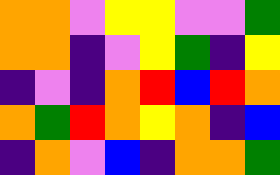[["orange", "orange", "violet", "yellow", "yellow", "violet", "violet", "green"], ["orange", "orange", "indigo", "violet", "yellow", "green", "indigo", "yellow"], ["indigo", "violet", "indigo", "orange", "red", "blue", "red", "orange"], ["orange", "green", "red", "orange", "yellow", "orange", "indigo", "blue"], ["indigo", "orange", "violet", "blue", "indigo", "orange", "orange", "green"]]